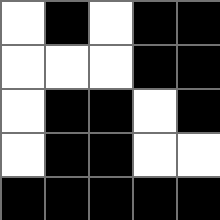[["white", "black", "white", "black", "black"], ["white", "white", "white", "black", "black"], ["white", "black", "black", "white", "black"], ["white", "black", "black", "white", "white"], ["black", "black", "black", "black", "black"]]